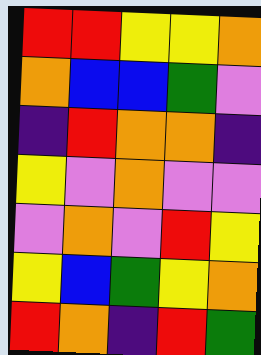[["red", "red", "yellow", "yellow", "orange"], ["orange", "blue", "blue", "green", "violet"], ["indigo", "red", "orange", "orange", "indigo"], ["yellow", "violet", "orange", "violet", "violet"], ["violet", "orange", "violet", "red", "yellow"], ["yellow", "blue", "green", "yellow", "orange"], ["red", "orange", "indigo", "red", "green"]]